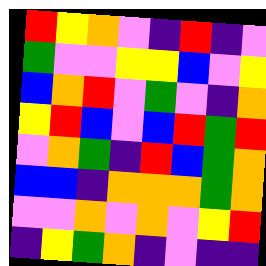[["red", "yellow", "orange", "violet", "indigo", "red", "indigo", "violet"], ["green", "violet", "violet", "yellow", "yellow", "blue", "violet", "yellow"], ["blue", "orange", "red", "violet", "green", "violet", "indigo", "orange"], ["yellow", "red", "blue", "violet", "blue", "red", "green", "red"], ["violet", "orange", "green", "indigo", "red", "blue", "green", "orange"], ["blue", "blue", "indigo", "orange", "orange", "orange", "green", "orange"], ["violet", "violet", "orange", "violet", "orange", "violet", "yellow", "red"], ["indigo", "yellow", "green", "orange", "indigo", "violet", "indigo", "indigo"]]